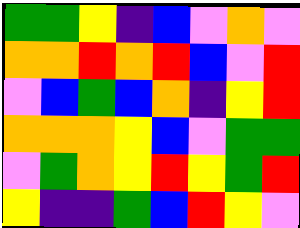[["green", "green", "yellow", "indigo", "blue", "violet", "orange", "violet"], ["orange", "orange", "red", "orange", "red", "blue", "violet", "red"], ["violet", "blue", "green", "blue", "orange", "indigo", "yellow", "red"], ["orange", "orange", "orange", "yellow", "blue", "violet", "green", "green"], ["violet", "green", "orange", "yellow", "red", "yellow", "green", "red"], ["yellow", "indigo", "indigo", "green", "blue", "red", "yellow", "violet"]]